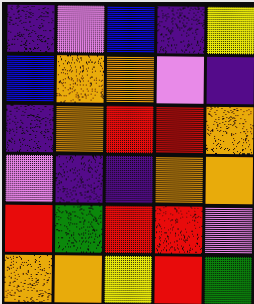[["indigo", "violet", "blue", "indigo", "yellow"], ["blue", "orange", "orange", "violet", "indigo"], ["indigo", "orange", "red", "red", "orange"], ["violet", "indigo", "indigo", "orange", "orange"], ["red", "green", "red", "red", "violet"], ["orange", "orange", "yellow", "red", "green"]]